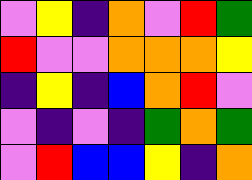[["violet", "yellow", "indigo", "orange", "violet", "red", "green"], ["red", "violet", "violet", "orange", "orange", "orange", "yellow"], ["indigo", "yellow", "indigo", "blue", "orange", "red", "violet"], ["violet", "indigo", "violet", "indigo", "green", "orange", "green"], ["violet", "red", "blue", "blue", "yellow", "indigo", "orange"]]